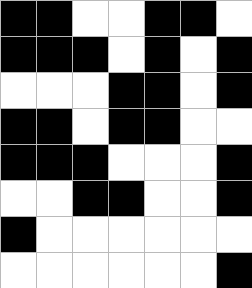[["black", "black", "white", "white", "black", "black", "white"], ["black", "black", "black", "white", "black", "white", "black"], ["white", "white", "white", "black", "black", "white", "black"], ["black", "black", "white", "black", "black", "white", "white"], ["black", "black", "black", "white", "white", "white", "black"], ["white", "white", "black", "black", "white", "white", "black"], ["black", "white", "white", "white", "white", "white", "white"], ["white", "white", "white", "white", "white", "white", "black"]]